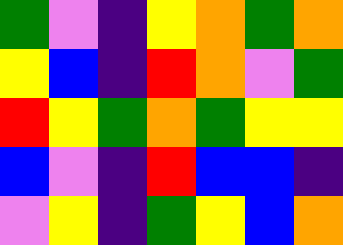[["green", "violet", "indigo", "yellow", "orange", "green", "orange"], ["yellow", "blue", "indigo", "red", "orange", "violet", "green"], ["red", "yellow", "green", "orange", "green", "yellow", "yellow"], ["blue", "violet", "indigo", "red", "blue", "blue", "indigo"], ["violet", "yellow", "indigo", "green", "yellow", "blue", "orange"]]